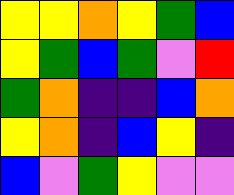[["yellow", "yellow", "orange", "yellow", "green", "blue"], ["yellow", "green", "blue", "green", "violet", "red"], ["green", "orange", "indigo", "indigo", "blue", "orange"], ["yellow", "orange", "indigo", "blue", "yellow", "indigo"], ["blue", "violet", "green", "yellow", "violet", "violet"]]